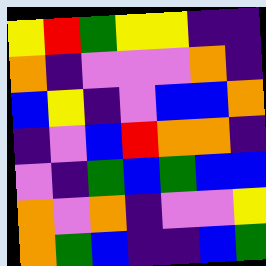[["yellow", "red", "green", "yellow", "yellow", "indigo", "indigo"], ["orange", "indigo", "violet", "violet", "violet", "orange", "indigo"], ["blue", "yellow", "indigo", "violet", "blue", "blue", "orange"], ["indigo", "violet", "blue", "red", "orange", "orange", "indigo"], ["violet", "indigo", "green", "blue", "green", "blue", "blue"], ["orange", "violet", "orange", "indigo", "violet", "violet", "yellow"], ["orange", "green", "blue", "indigo", "indigo", "blue", "green"]]